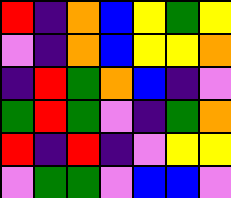[["red", "indigo", "orange", "blue", "yellow", "green", "yellow"], ["violet", "indigo", "orange", "blue", "yellow", "yellow", "orange"], ["indigo", "red", "green", "orange", "blue", "indigo", "violet"], ["green", "red", "green", "violet", "indigo", "green", "orange"], ["red", "indigo", "red", "indigo", "violet", "yellow", "yellow"], ["violet", "green", "green", "violet", "blue", "blue", "violet"]]